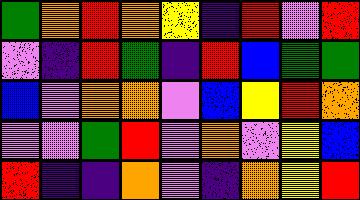[["green", "orange", "red", "orange", "yellow", "indigo", "red", "violet", "red"], ["violet", "indigo", "red", "green", "indigo", "red", "blue", "green", "green"], ["blue", "violet", "orange", "orange", "violet", "blue", "yellow", "red", "orange"], ["violet", "violet", "green", "red", "violet", "orange", "violet", "yellow", "blue"], ["red", "indigo", "indigo", "orange", "violet", "indigo", "orange", "yellow", "red"]]